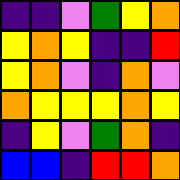[["indigo", "indigo", "violet", "green", "yellow", "orange"], ["yellow", "orange", "yellow", "indigo", "indigo", "red"], ["yellow", "orange", "violet", "indigo", "orange", "violet"], ["orange", "yellow", "yellow", "yellow", "orange", "yellow"], ["indigo", "yellow", "violet", "green", "orange", "indigo"], ["blue", "blue", "indigo", "red", "red", "orange"]]